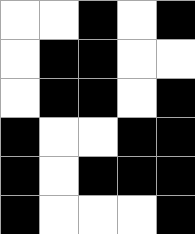[["white", "white", "black", "white", "black"], ["white", "black", "black", "white", "white"], ["white", "black", "black", "white", "black"], ["black", "white", "white", "black", "black"], ["black", "white", "black", "black", "black"], ["black", "white", "white", "white", "black"]]